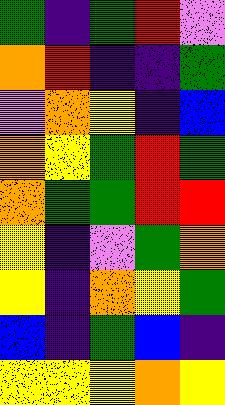[["green", "indigo", "green", "red", "violet"], ["orange", "red", "indigo", "indigo", "green"], ["violet", "orange", "yellow", "indigo", "blue"], ["orange", "yellow", "green", "red", "green"], ["orange", "green", "green", "red", "red"], ["yellow", "indigo", "violet", "green", "orange"], ["yellow", "indigo", "orange", "yellow", "green"], ["blue", "indigo", "green", "blue", "indigo"], ["yellow", "yellow", "yellow", "orange", "yellow"]]